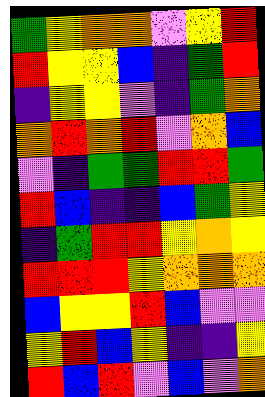[["green", "yellow", "orange", "orange", "violet", "yellow", "red"], ["red", "yellow", "yellow", "blue", "indigo", "green", "red"], ["indigo", "yellow", "yellow", "violet", "indigo", "green", "orange"], ["orange", "red", "orange", "red", "violet", "orange", "blue"], ["violet", "indigo", "green", "green", "red", "red", "green"], ["red", "blue", "indigo", "indigo", "blue", "green", "yellow"], ["indigo", "green", "red", "red", "yellow", "orange", "yellow"], ["red", "red", "red", "yellow", "orange", "orange", "orange"], ["blue", "yellow", "yellow", "red", "blue", "violet", "violet"], ["yellow", "red", "blue", "yellow", "indigo", "indigo", "yellow"], ["red", "blue", "red", "violet", "blue", "violet", "orange"]]